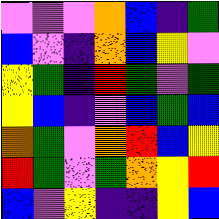[["violet", "violet", "violet", "orange", "blue", "indigo", "green"], ["blue", "violet", "indigo", "orange", "blue", "yellow", "violet"], ["yellow", "green", "indigo", "red", "green", "violet", "green"], ["yellow", "blue", "indigo", "violet", "blue", "green", "blue"], ["orange", "green", "violet", "orange", "red", "blue", "yellow"], ["red", "green", "violet", "green", "orange", "yellow", "red"], ["blue", "violet", "yellow", "indigo", "indigo", "yellow", "blue"]]